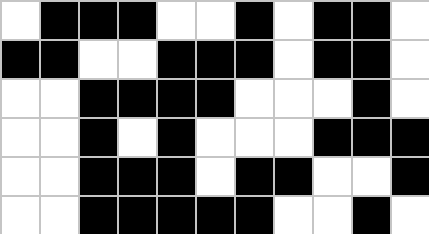[["white", "black", "black", "black", "white", "white", "black", "white", "black", "black", "white"], ["black", "black", "white", "white", "black", "black", "black", "white", "black", "black", "white"], ["white", "white", "black", "black", "black", "black", "white", "white", "white", "black", "white"], ["white", "white", "black", "white", "black", "white", "white", "white", "black", "black", "black"], ["white", "white", "black", "black", "black", "white", "black", "black", "white", "white", "black"], ["white", "white", "black", "black", "black", "black", "black", "white", "white", "black", "white"]]